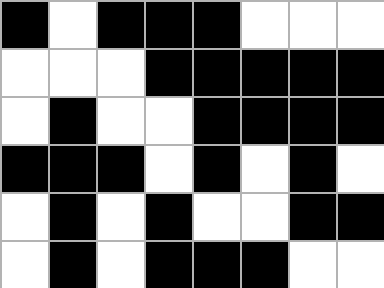[["black", "white", "black", "black", "black", "white", "white", "white"], ["white", "white", "white", "black", "black", "black", "black", "black"], ["white", "black", "white", "white", "black", "black", "black", "black"], ["black", "black", "black", "white", "black", "white", "black", "white"], ["white", "black", "white", "black", "white", "white", "black", "black"], ["white", "black", "white", "black", "black", "black", "white", "white"]]